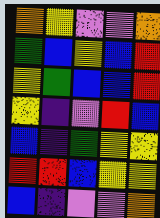[["orange", "yellow", "violet", "violet", "orange"], ["green", "blue", "yellow", "blue", "red"], ["yellow", "green", "blue", "blue", "red"], ["yellow", "indigo", "violet", "red", "blue"], ["blue", "indigo", "green", "yellow", "yellow"], ["red", "red", "blue", "yellow", "yellow"], ["blue", "indigo", "violet", "violet", "orange"]]